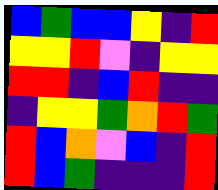[["blue", "green", "blue", "blue", "yellow", "indigo", "red"], ["yellow", "yellow", "red", "violet", "indigo", "yellow", "yellow"], ["red", "red", "indigo", "blue", "red", "indigo", "indigo"], ["indigo", "yellow", "yellow", "green", "orange", "red", "green"], ["red", "blue", "orange", "violet", "blue", "indigo", "red"], ["red", "blue", "green", "indigo", "indigo", "indigo", "red"]]